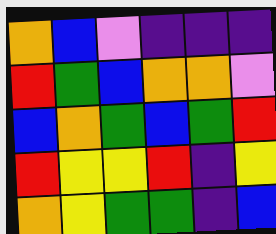[["orange", "blue", "violet", "indigo", "indigo", "indigo"], ["red", "green", "blue", "orange", "orange", "violet"], ["blue", "orange", "green", "blue", "green", "red"], ["red", "yellow", "yellow", "red", "indigo", "yellow"], ["orange", "yellow", "green", "green", "indigo", "blue"]]